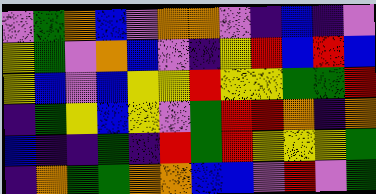[["violet", "green", "orange", "blue", "violet", "orange", "orange", "violet", "indigo", "blue", "indigo", "violet"], ["yellow", "green", "violet", "orange", "blue", "violet", "indigo", "yellow", "red", "blue", "red", "blue"], ["yellow", "blue", "violet", "blue", "yellow", "yellow", "red", "yellow", "yellow", "green", "green", "red"], ["indigo", "green", "yellow", "blue", "yellow", "violet", "green", "red", "red", "orange", "indigo", "orange"], ["blue", "indigo", "indigo", "green", "indigo", "red", "green", "red", "yellow", "yellow", "yellow", "green"], ["indigo", "orange", "green", "green", "orange", "orange", "blue", "blue", "violet", "red", "violet", "green"]]